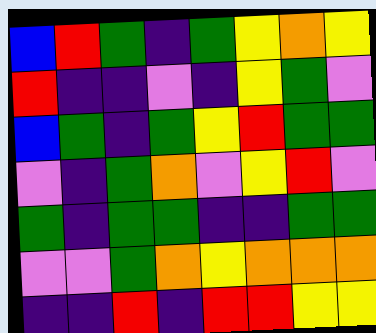[["blue", "red", "green", "indigo", "green", "yellow", "orange", "yellow"], ["red", "indigo", "indigo", "violet", "indigo", "yellow", "green", "violet"], ["blue", "green", "indigo", "green", "yellow", "red", "green", "green"], ["violet", "indigo", "green", "orange", "violet", "yellow", "red", "violet"], ["green", "indigo", "green", "green", "indigo", "indigo", "green", "green"], ["violet", "violet", "green", "orange", "yellow", "orange", "orange", "orange"], ["indigo", "indigo", "red", "indigo", "red", "red", "yellow", "yellow"]]